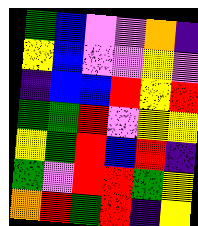[["green", "blue", "violet", "violet", "orange", "indigo"], ["yellow", "blue", "violet", "violet", "yellow", "violet"], ["indigo", "blue", "blue", "red", "yellow", "red"], ["green", "green", "red", "violet", "yellow", "yellow"], ["yellow", "green", "red", "blue", "red", "indigo"], ["green", "violet", "red", "red", "green", "yellow"], ["orange", "red", "green", "red", "indigo", "yellow"]]